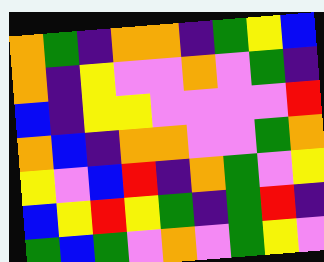[["orange", "green", "indigo", "orange", "orange", "indigo", "green", "yellow", "blue"], ["orange", "indigo", "yellow", "violet", "violet", "orange", "violet", "green", "indigo"], ["blue", "indigo", "yellow", "yellow", "violet", "violet", "violet", "violet", "red"], ["orange", "blue", "indigo", "orange", "orange", "violet", "violet", "green", "orange"], ["yellow", "violet", "blue", "red", "indigo", "orange", "green", "violet", "yellow"], ["blue", "yellow", "red", "yellow", "green", "indigo", "green", "red", "indigo"], ["green", "blue", "green", "violet", "orange", "violet", "green", "yellow", "violet"]]